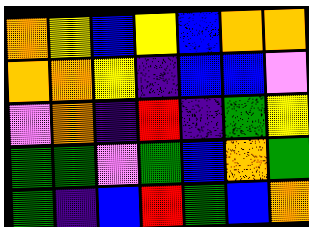[["orange", "yellow", "blue", "yellow", "blue", "orange", "orange"], ["orange", "orange", "yellow", "indigo", "blue", "blue", "violet"], ["violet", "orange", "indigo", "red", "indigo", "green", "yellow"], ["green", "green", "violet", "green", "blue", "orange", "green"], ["green", "indigo", "blue", "red", "green", "blue", "orange"]]